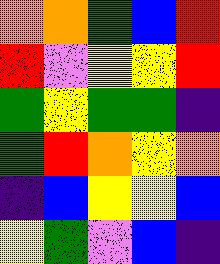[["orange", "orange", "green", "blue", "red"], ["red", "violet", "yellow", "yellow", "red"], ["green", "yellow", "green", "green", "indigo"], ["green", "red", "orange", "yellow", "orange"], ["indigo", "blue", "yellow", "yellow", "blue"], ["yellow", "green", "violet", "blue", "indigo"]]